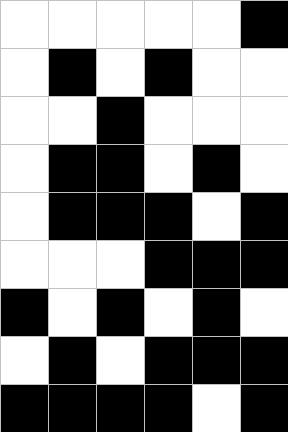[["white", "white", "white", "white", "white", "black"], ["white", "black", "white", "black", "white", "white"], ["white", "white", "black", "white", "white", "white"], ["white", "black", "black", "white", "black", "white"], ["white", "black", "black", "black", "white", "black"], ["white", "white", "white", "black", "black", "black"], ["black", "white", "black", "white", "black", "white"], ["white", "black", "white", "black", "black", "black"], ["black", "black", "black", "black", "white", "black"]]